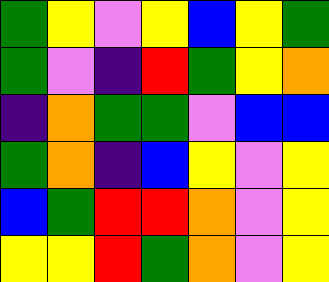[["green", "yellow", "violet", "yellow", "blue", "yellow", "green"], ["green", "violet", "indigo", "red", "green", "yellow", "orange"], ["indigo", "orange", "green", "green", "violet", "blue", "blue"], ["green", "orange", "indigo", "blue", "yellow", "violet", "yellow"], ["blue", "green", "red", "red", "orange", "violet", "yellow"], ["yellow", "yellow", "red", "green", "orange", "violet", "yellow"]]